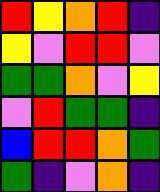[["red", "yellow", "orange", "red", "indigo"], ["yellow", "violet", "red", "red", "violet"], ["green", "green", "orange", "violet", "yellow"], ["violet", "red", "green", "green", "indigo"], ["blue", "red", "red", "orange", "green"], ["green", "indigo", "violet", "orange", "indigo"]]